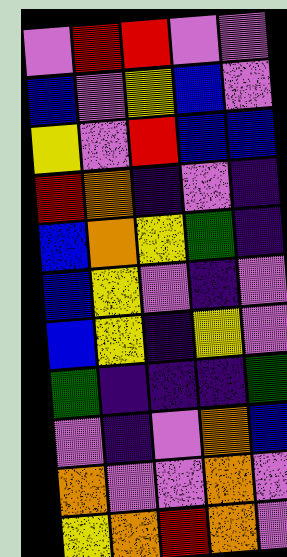[["violet", "red", "red", "violet", "violet"], ["blue", "violet", "yellow", "blue", "violet"], ["yellow", "violet", "red", "blue", "blue"], ["red", "orange", "indigo", "violet", "indigo"], ["blue", "orange", "yellow", "green", "indigo"], ["blue", "yellow", "violet", "indigo", "violet"], ["blue", "yellow", "indigo", "yellow", "violet"], ["green", "indigo", "indigo", "indigo", "green"], ["violet", "indigo", "violet", "orange", "blue"], ["orange", "violet", "violet", "orange", "violet"], ["yellow", "orange", "red", "orange", "violet"]]